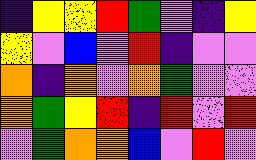[["indigo", "yellow", "yellow", "red", "green", "violet", "indigo", "yellow"], ["yellow", "violet", "blue", "violet", "red", "indigo", "violet", "violet"], ["orange", "indigo", "orange", "violet", "orange", "green", "violet", "violet"], ["orange", "green", "yellow", "red", "indigo", "red", "violet", "red"], ["violet", "green", "orange", "orange", "blue", "violet", "red", "violet"]]